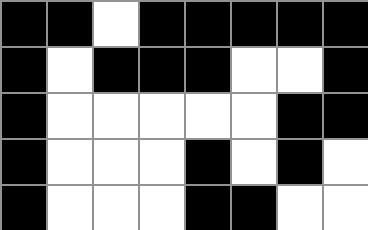[["black", "black", "white", "black", "black", "black", "black", "black"], ["black", "white", "black", "black", "black", "white", "white", "black"], ["black", "white", "white", "white", "white", "white", "black", "black"], ["black", "white", "white", "white", "black", "white", "black", "white"], ["black", "white", "white", "white", "black", "black", "white", "white"]]